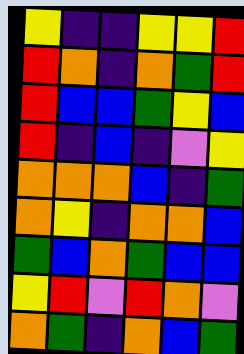[["yellow", "indigo", "indigo", "yellow", "yellow", "red"], ["red", "orange", "indigo", "orange", "green", "red"], ["red", "blue", "blue", "green", "yellow", "blue"], ["red", "indigo", "blue", "indigo", "violet", "yellow"], ["orange", "orange", "orange", "blue", "indigo", "green"], ["orange", "yellow", "indigo", "orange", "orange", "blue"], ["green", "blue", "orange", "green", "blue", "blue"], ["yellow", "red", "violet", "red", "orange", "violet"], ["orange", "green", "indigo", "orange", "blue", "green"]]